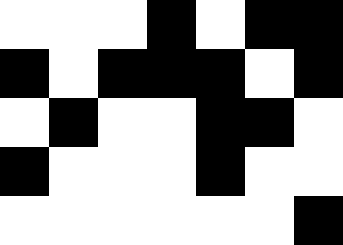[["white", "white", "white", "black", "white", "black", "black"], ["black", "white", "black", "black", "black", "white", "black"], ["white", "black", "white", "white", "black", "black", "white"], ["black", "white", "white", "white", "black", "white", "white"], ["white", "white", "white", "white", "white", "white", "black"]]